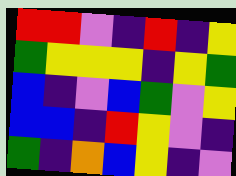[["red", "red", "violet", "indigo", "red", "indigo", "yellow"], ["green", "yellow", "yellow", "yellow", "indigo", "yellow", "green"], ["blue", "indigo", "violet", "blue", "green", "violet", "yellow"], ["blue", "blue", "indigo", "red", "yellow", "violet", "indigo"], ["green", "indigo", "orange", "blue", "yellow", "indigo", "violet"]]